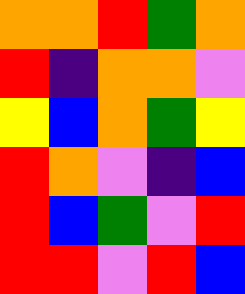[["orange", "orange", "red", "green", "orange"], ["red", "indigo", "orange", "orange", "violet"], ["yellow", "blue", "orange", "green", "yellow"], ["red", "orange", "violet", "indigo", "blue"], ["red", "blue", "green", "violet", "red"], ["red", "red", "violet", "red", "blue"]]